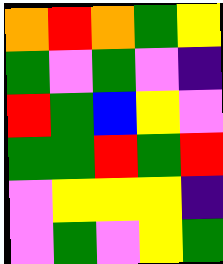[["orange", "red", "orange", "green", "yellow"], ["green", "violet", "green", "violet", "indigo"], ["red", "green", "blue", "yellow", "violet"], ["green", "green", "red", "green", "red"], ["violet", "yellow", "yellow", "yellow", "indigo"], ["violet", "green", "violet", "yellow", "green"]]